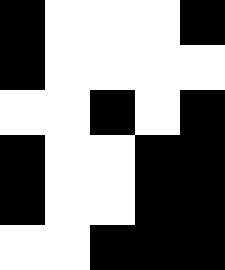[["black", "white", "white", "white", "black"], ["black", "white", "white", "white", "white"], ["white", "white", "black", "white", "black"], ["black", "white", "white", "black", "black"], ["black", "white", "white", "black", "black"], ["white", "white", "black", "black", "black"]]